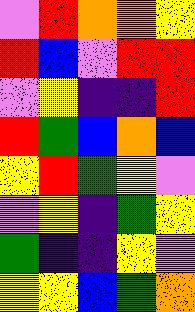[["violet", "red", "orange", "orange", "yellow"], ["red", "blue", "violet", "red", "red"], ["violet", "yellow", "indigo", "indigo", "red"], ["red", "green", "blue", "orange", "blue"], ["yellow", "red", "green", "yellow", "violet"], ["violet", "yellow", "indigo", "green", "yellow"], ["green", "indigo", "indigo", "yellow", "violet"], ["yellow", "yellow", "blue", "green", "orange"]]